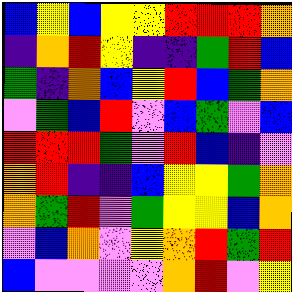[["blue", "yellow", "blue", "yellow", "yellow", "red", "red", "red", "orange"], ["indigo", "orange", "red", "yellow", "indigo", "indigo", "green", "red", "blue"], ["green", "indigo", "orange", "blue", "yellow", "red", "blue", "green", "orange"], ["violet", "green", "blue", "red", "violet", "blue", "green", "violet", "blue"], ["red", "red", "red", "green", "violet", "red", "blue", "indigo", "violet"], ["orange", "red", "indigo", "indigo", "blue", "yellow", "yellow", "green", "orange"], ["orange", "green", "red", "violet", "green", "yellow", "yellow", "blue", "orange"], ["violet", "blue", "orange", "violet", "yellow", "orange", "red", "green", "red"], ["blue", "violet", "violet", "violet", "violet", "orange", "red", "violet", "yellow"]]